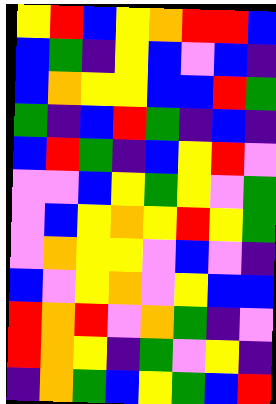[["yellow", "red", "blue", "yellow", "orange", "red", "red", "blue"], ["blue", "green", "indigo", "yellow", "blue", "violet", "blue", "indigo"], ["blue", "orange", "yellow", "yellow", "blue", "blue", "red", "green"], ["green", "indigo", "blue", "red", "green", "indigo", "blue", "indigo"], ["blue", "red", "green", "indigo", "blue", "yellow", "red", "violet"], ["violet", "violet", "blue", "yellow", "green", "yellow", "violet", "green"], ["violet", "blue", "yellow", "orange", "yellow", "red", "yellow", "green"], ["violet", "orange", "yellow", "yellow", "violet", "blue", "violet", "indigo"], ["blue", "violet", "yellow", "orange", "violet", "yellow", "blue", "blue"], ["red", "orange", "red", "violet", "orange", "green", "indigo", "violet"], ["red", "orange", "yellow", "indigo", "green", "violet", "yellow", "indigo"], ["indigo", "orange", "green", "blue", "yellow", "green", "blue", "red"]]